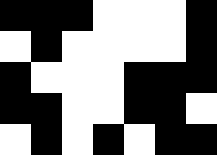[["black", "black", "black", "white", "white", "white", "black"], ["white", "black", "white", "white", "white", "white", "black"], ["black", "white", "white", "white", "black", "black", "black"], ["black", "black", "white", "white", "black", "black", "white"], ["white", "black", "white", "black", "white", "black", "black"]]